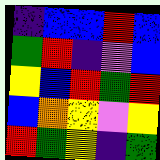[["indigo", "blue", "blue", "red", "blue"], ["green", "red", "indigo", "violet", "blue"], ["yellow", "blue", "red", "green", "red"], ["blue", "orange", "yellow", "violet", "yellow"], ["red", "green", "yellow", "indigo", "green"]]